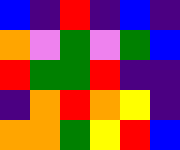[["blue", "indigo", "red", "indigo", "blue", "indigo"], ["orange", "violet", "green", "violet", "green", "blue"], ["red", "green", "green", "red", "indigo", "indigo"], ["indigo", "orange", "red", "orange", "yellow", "indigo"], ["orange", "orange", "green", "yellow", "red", "blue"]]